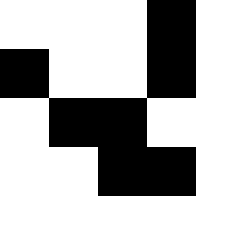[["white", "white", "white", "black", "white"], ["black", "white", "white", "black", "white"], ["white", "black", "black", "white", "white"], ["white", "white", "black", "black", "white"], ["white", "white", "white", "white", "white"]]